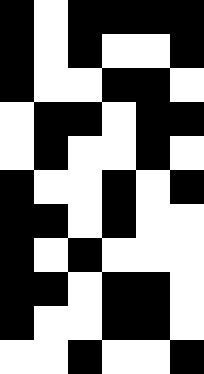[["black", "white", "black", "black", "black", "black"], ["black", "white", "black", "white", "white", "black"], ["black", "white", "white", "black", "black", "white"], ["white", "black", "black", "white", "black", "black"], ["white", "black", "white", "white", "black", "white"], ["black", "white", "white", "black", "white", "black"], ["black", "black", "white", "black", "white", "white"], ["black", "white", "black", "white", "white", "white"], ["black", "black", "white", "black", "black", "white"], ["black", "white", "white", "black", "black", "white"], ["white", "white", "black", "white", "white", "black"]]